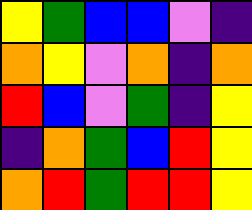[["yellow", "green", "blue", "blue", "violet", "indigo"], ["orange", "yellow", "violet", "orange", "indigo", "orange"], ["red", "blue", "violet", "green", "indigo", "yellow"], ["indigo", "orange", "green", "blue", "red", "yellow"], ["orange", "red", "green", "red", "red", "yellow"]]